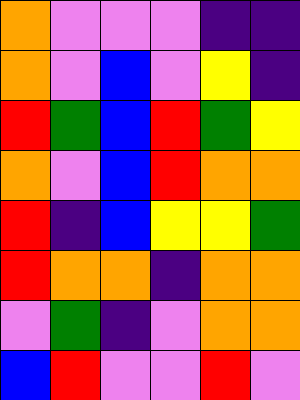[["orange", "violet", "violet", "violet", "indigo", "indigo"], ["orange", "violet", "blue", "violet", "yellow", "indigo"], ["red", "green", "blue", "red", "green", "yellow"], ["orange", "violet", "blue", "red", "orange", "orange"], ["red", "indigo", "blue", "yellow", "yellow", "green"], ["red", "orange", "orange", "indigo", "orange", "orange"], ["violet", "green", "indigo", "violet", "orange", "orange"], ["blue", "red", "violet", "violet", "red", "violet"]]